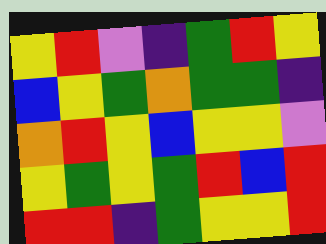[["yellow", "red", "violet", "indigo", "green", "red", "yellow"], ["blue", "yellow", "green", "orange", "green", "green", "indigo"], ["orange", "red", "yellow", "blue", "yellow", "yellow", "violet"], ["yellow", "green", "yellow", "green", "red", "blue", "red"], ["red", "red", "indigo", "green", "yellow", "yellow", "red"]]